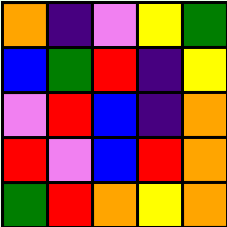[["orange", "indigo", "violet", "yellow", "green"], ["blue", "green", "red", "indigo", "yellow"], ["violet", "red", "blue", "indigo", "orange"], ["red", "violet", "blue", "red", "orange"], ["green", "red", "orange", "yellow", "orange"]]